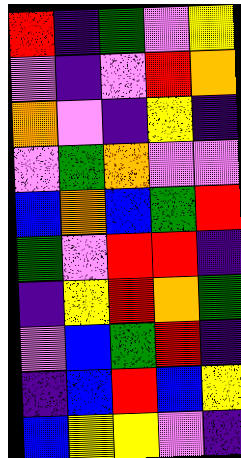[["red", "indigo", "green", "violet", "yellow"], ["violet", "indigo", "violet", "red", "orange"], ["orange", "violet", "indigo", "yellow", "indigo"], ["violet", "green", "orange", "violet", "violet"], ["blue", "orange", "blue", "green", "red"], ["green", "violet", "red", "red", "indigo"], ["indigo", "yellow", "red", "orange", "green"], ["violet", "blue", "green", "red", "indigo"], ["indigo", "blue", "red", "blue", "yellow"], ["blue", "yellow", "yellow", "violet", "indigo"]]